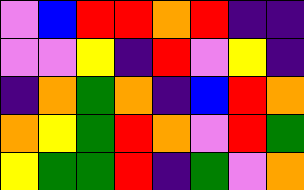[["violet", "blue", "red", "red", "orange", "red", "indigo", "indigo"], ["violet", "violet", "yellow", "indigo", "red", "violet", "yellow", "indigo"], ["indigo", "orange", "green", "orange", "indigo", "blue", "red", "orange"], ["orange", "yellow", "green", "red", "orange", "violet", "red", "green"], ["yellow", "green", "green", "red", "indigo", "green", "violet", "orange"]]